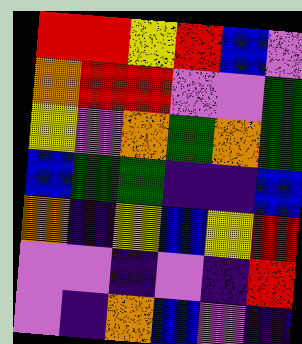[["red", "red", "yellow", "red", "blue", "violet"], ["orange", "red", "red", "violet", "violet", "green"], ["yellow", "violet", "orange", "green", "orange", "green"], ["blue", "green", "green", "indigo", "indigo", "blue"], ["orange", "indigo", "yellow", "blue", "yellow", "red"], ["violet", "violet", "indigo", "violet", "indigo", "red"], ["violet", "indigo", "orange", "blue", "violet", "indigo"]]